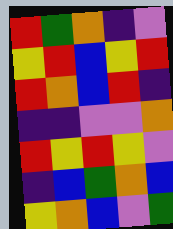[["red", "green", "orange", "indigo", "violet"], ["yellow", "red", "blue", "yellow", "red"], ["red", "orange", "blue", "red", "indigo"], ["indigo", "indigo", "violet", "violet", "orange"], ["red", "yellow", "red", "yellow", "violet"], ["indigo", "blue", "green", "orange", "blue"], ["yellow", "orange", "blue", "violet", "green"]]